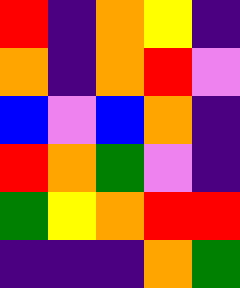[["red", "indigo", "orange", "yellow", "indigo"], ["orange", "indigo", "orange", "red", "violet"], ["blue", "violet", "blue", "orange", "indigo"], ["red", "orange", "green", "violet", "indigo"], ["green", "yellow", "orange", "red", "red"], ["indigo", "indigo", "indigo", "orange", "green"]]